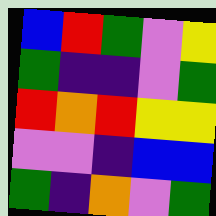[["blue", "red", "green", "violet", "yellow"], ["green", "indigo", "indigo", "violet", "green"], ["red", "orange", "red", "yellow", "yellow"], ["violet", "violet", "indigo", "blue", "blue"], ["green", "indigo", "orange", "violet", "green"]]